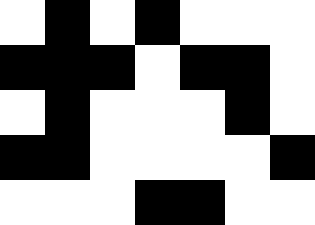[["white", "black", "white", "black", "white", "white", "white"], ["black", "black", "black", "white", "black", "black", "white"], ["white", "black", "white", "white", "white", "black", "white"], ["black", "black", "white", "white", "white", "white", "black"], ["white", "white", "white", "black", "black", "white", "white"]]